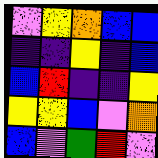[["violet", "yellow", "orange", "blue", "blue"], ["indigo", "indigo", "yellow", "indigo", "blue"], ["blue", "red", "indigo", "indigo", "yellow"], ["yellow", "yellow", "blue", "violet", "orange"], ["blue", "violet", "green", "red", "violet"]]